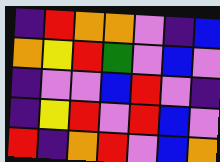[["indigo", "red", "orange", "orange", "violet", "indigo", "blue"], ["orange", "yellow", "red", "green", "violet", "blue", "violet"], ["indigo", "violet", "violet", "blue", "red", "violet", "indigo"], ["indigo", "yellow", "red", "violet", "red", "blue", "violet"], ["red", "indigo", "orange", "red", "violet", "blue", "orange"]]